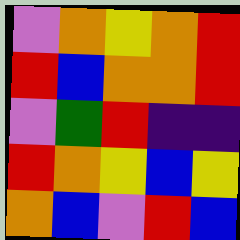[["violet", "orange", "yellow", "orange", "red"], ["red", "blue", "orange", "orange", "red"], ["violet", "green", "red", "indigo", "indigo"], ["red", "orange", "yellow", "blue", "yellow"], ["orange", "blue", "violet", "red", "blue"]]